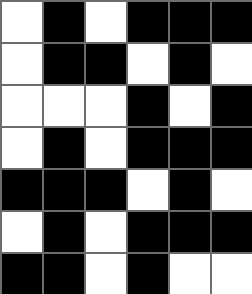[["white", "black", "white", "black", "black", "black"], ["white", "black", "black", "white", "black", "white"], ["white", "white", "white", "black", "white", "black"], ["white", "black", "white", "black", "black", "black"], ["black", "black", "black", "white", "black", "white"], ["white", "black", "white", "black", "black", "black"], ["black", "black", "white", "black", "white", "white"]]